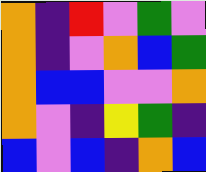[["orange", "indigo", "red", "violet", "green", "violet"], ["orange", "indigo", "violet", "orange", "blue", "green"], ["orange", "blue", "blue", "violet", "violet", "orange"], ["orange", "violet", "indigo", "yellow", "green", "indigo"], ["blue", "violet", "blue", "indigo", "orange", "blue"]]